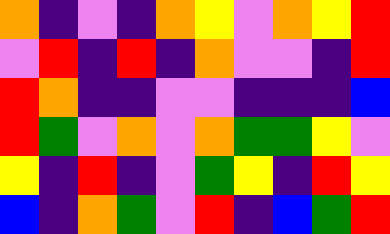[["orange", "indigo", "violet", "indigo", "orange", "yellow", "violet", "orange", "yellow", "red"], ["violet", "red", "indigo", "red", "indigo", "orange", "violet", "violet", "indigo", "red"], ["red", "orange", "indigo", "indigo", "violet", "violet", "indigo", "indigo", "indigo", "blue"], ["red", "green", "violet", "orange", "violet", "orange", "green", "green", "yellow", "violet"], ["yellow", "indigo", "red", "indigo", "violet", "green", "yellow", "indigo", "red", "yellow"], ["blue", "indigo", "orange", "green", "violet", "red", "indigo", "blue", "green", "red"]]